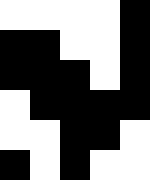[["white", "white", "white", "white", "black"], ["black", "black", "white", "white", "black"], ["black", "black", "black", "white", "black"], ["white", "black", "black", "black", "black"], ["white", "white", "black", "black", "white"], ["black", "white", "black", "white", "white"]]